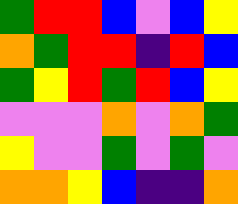[["green", "red", "red", "blue", "violet", "blue", "yellow"], ["orange", "green", "red", "red", "indigo", "red", "blue"], ["green", "yellow", "red", "green", "red", "blue", "yellow"], ["violet", "violet", "violet", "orange", "violet", "orange", "green"], ["yellow", "violet", "violet", "green", "violet", "green", "violet"], ["orange", "orange", "yellow", "blue", "indigo", "indigo", "orange"]]